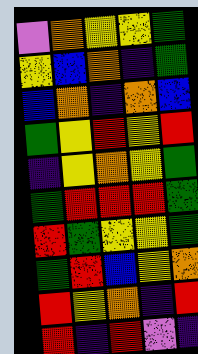[["violet", "orange", "yellow", "yellow", "green"], ["yellow", "blue", "orange", "indigo", "green"], ["blue", "orange", "indigo", "orange", "blue"], ["green", "yellow", "red", "yellow", "red"], ["indigo", "yellow", "orange", "yellow", "green"], ["green", "red", "red", "red", "green"], ["red", "green", "yellow", "yellow", "green"], ["green", "red", "blue", "yellow", "orange"], ["red", "yellow", "orange", "indigo", "red"], ["red", "indigo", "red", "violet", "indigo"]]